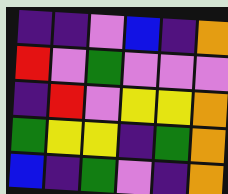[["indigo", "indigo", "violet", "blue", "indigo", "orange"], ["red", "violet", "green", "violet", "violet", "violet"], ["indigo", "red", "violet", "yellow", "yellow", "orange"], ["green", "yellow", "yellow", "indigo", "green", "orange"], ["blue", "indigo", "green", "violet", "indigo", "orange"]]